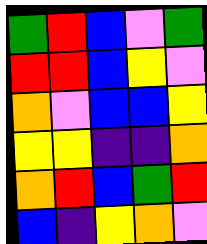[["green", "red", "blue", "violet", "green"], ["red", "red", "blue", "yellow", "violet"], ["orange", "violet", "blue", "blue", "yellow"], ["yellow", "yellow", "indigo", "indigo", "orange"], ["orange", "red", "blue", "green", "red"], ["blue", "indigo", "yellow", "orange", "violet"]]